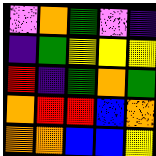[["violet", "orange", "green", "violet", "indigo"], ["indigo", "green", "yellow", "yellow", "yellow"], ["red", "indigo", "green", "orange", "green"], ["orange", "red", "red", "blue", "orange"], ["orange", "orange", "blue", "blue", "yellow"]]